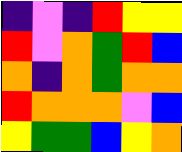[["indigo", "violet", "indigo", "red", "yellow", "yellow"], ["red", "violet", "orange", "green", "red", "blue"], ["orange", "indigo", "orange", "green", "orange", "orange"], ["red", "orange", "orange", "orange", "violet", "blue"], ["yellow", "green", "green", "blue", "yellow", "orange"]]